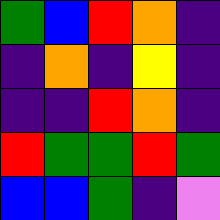[["green", "blue", "red", "orange", "indigo"], ["indigo", "orange", "indigo", "yellow", "indigo"], ["indigo", "indigo", "red", "orange", "indigo"], ["red", "green", "green", "red", "green"], ["blue", "blue", "green", "indigo", "violet"]]